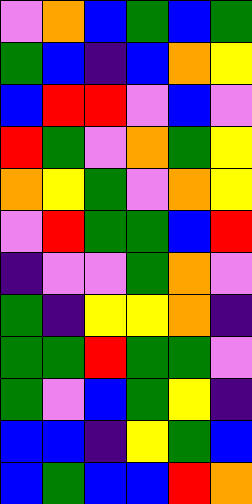[["violet", "orange", "blue", "green", "blue", "green"], ["green", "blue", "indigo", "blue", "orange", "yellow"], ["blue", "red", "red", "violet", "blue", "violet"], ["red", "green", "violet", "orange", "green", "yellow"], ["orange", "yellow", "green", "violet", "orange", "yellow"], ["violet", "red", "green", "green", "blue", "red"], ["indigo", "violet", "violet", "green", "orange", "violet"], ["green", "indigo", "yellow", "yellow", "orange", "indigo"], ["green", "green", "red", "green", "green", "violet"], ["green", "violet", "blue", "green", "yellow", "indigo"], ["blue", "blue", "indigo", "yellow", "green", "blue"], ["blue", "green", "blue", "blue", "red", "orange"]]